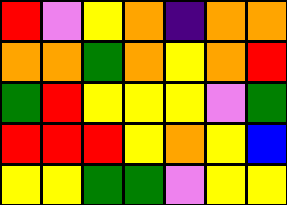[["red", "violet", "yellow", "orange", "indigo", "orange", "orange"], ["orange", "orange", "green", "orange", "yellow", "orange", "red"], ["green", "red", "yellow", "yellow", "yellow", "violet", "green"], ["red", "red", "red", "yellow", "orange", "yellow", "blue"], ["yellow", "yellow", "green", "green", "violet", "yellow", "yellow"]]